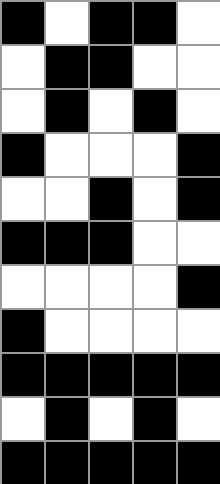[["black", "white", "black", "black", "white"], ["white", "black", "black", "white", "white"], ["white", "black", "white", "black", "white"], ["black", "white", "white", "white", "black"], ["white", "white", "black", "white", "black"], ["black", "black", "black", "white", "white"], ["white", "white", "white", "white", "black"], ["black", "white", "white", "white", "white"], ["black", "black", "black", "black", "black"], ["white", "black", "white", "black", "white"], ["black", "black", "black", "black", "black"]]